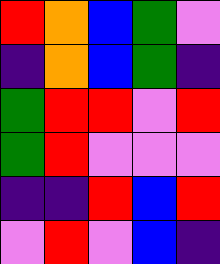[["red", "orange", "blue", "green", "violet"], ["indigo", "orange", "blue", "green", "indigo"], ["green", "red", "red", "violet", "red"], ["green", "red", "violet", "violet", "violet"], ["indigo", "indigo", "red", "blue", "red"], ["violet", "red", "violet", "blue", "indigo"]]